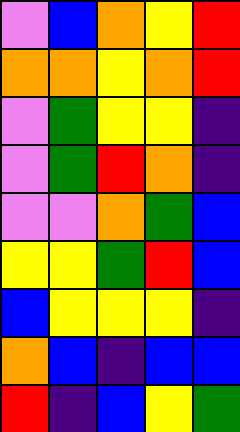[["violet", "blue", "orange", "yellow", "red"], ["orange", "orange", "yellow", "orange", "red"], ["violet", "green", "yellow", "yellow", "indigo"], ["violet", "green", "red", "orange", "indigo"], ["violet", "violet", "orange", "green", "blue"], ["yellow", "yellow", "green", "red", "blue"], ["blue", "yellow", "yellow", "yellow", "indigo"], ["orange", "blue", "indigo", "blue", "blue"], ["red", "indigo", "blue", "yellow", "green"]]